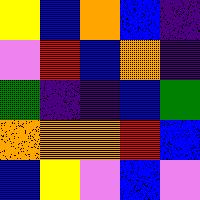[["yellow", "blue", "orange", "blue", "indigo"], ["violet", "red", "blue", "orange", "indigo"], ["green", "indigo", "indigo", "blue", "green"], ["orange", "orange", "orange", "red", "blue"], ["blue", "yellow", "violet", "blue", "violet"]]